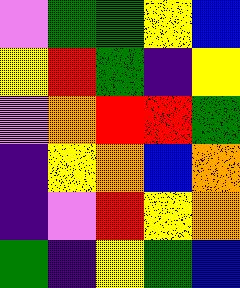[["violet", "green", "green", "yellow", "blue"], ["yellow", "red", "green", "indigo", "yellow"], ["violet", "orange", "red", "red", "green"], ["indigo", "yellow", "orange", "blue", "orange"], ["indigo", "violet", "red", "yellow", "orange"], ["green", "indigo", "yellow", "green", "blue"]]